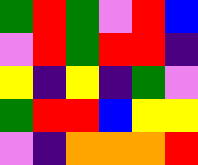[["green", "red", "green", "violet", "red", "blue"], ["violet", "red", "green", "red", "red", "indigo"], ["yellow", "indigo", "yellow", "indigo", "green", "violet"], ["green", "red", "red", "blue", "yellow", "yellow"], ["violet", "indigo", "orange", "orange", "orange", "red"]]